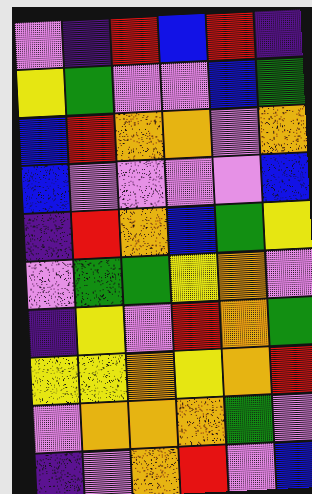[["violet", "indigo", "red", "blue", "red", "indigo"], ["yellow", "green", "violet", "violet", "blue", "green"], ["blue", "red", "orange", "orange", "violet", "orange"], ["blue", "violet", "violet", "violet", "violet", "blue"], ["indigo", "red", "orange", "blue", "green", "yellow"], ["violet", "green", "green", "yellow", "orange", "violet"], ["indigo", "yellow", "violet", "red", "orange", "green"], ["yellow", "yellow", "orange", "yellow", "orange", "red"], ["violet", "orange", "orange", "orange", "green", "violet"], ["indigo", "violet", "orange", "red", "violet", "blue"]]